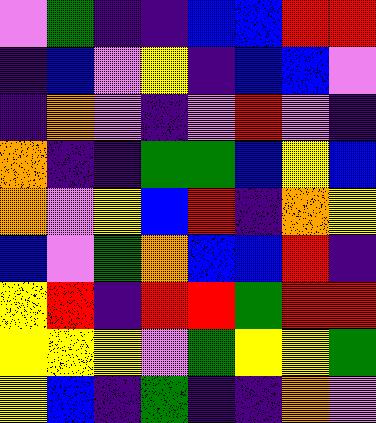[["violet", "green", "indigo", "indigo", "blue", "blue", "red", "red"], ["indigo", "blue", "violet", "yellow", "indigo", "blue", "blue", "violet"], ["indigo", "orange", "violet", "indigo", "violet", "red", "violet", "indigo"], ["orange", "indigo", "indigo", "green", "green", "blue", "yellow", "blue"], ["orange", "violet", "yellow", "blue", "red", "indigo", "orange", "yellow"], ["blue", "violet", "green", "orange", "blue", "blue", "red", "indigo"], ["yellow", "red", "indigo", "red", "red", "green", "red", "red"], ["yellow", "yellow", "yellow", "violet", "green", "yellow", "yellow", "green"], ["yellow", "blue", "indigo", "green", "indigo", "indigo", "orange", "violet"]]